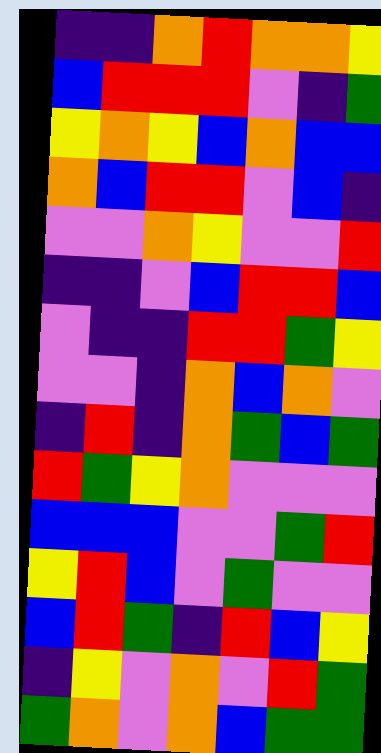[["indigo", "indigo", "orange", "red", "orange", "orange", "yellow"], ["blue", "red", "red", "red", "violet", "indigo", "green"], ["yellow", "orange", "yellow", "blue", "orange", "blue", "blue"], ["orange", "blue", "red", "red", "violet", "blue", "indigo"], ["violet", "violet", "orange", "yellow", "violet", "violet", "red"], ["indigo", "indigo", "violet", "blue", "red", "red", "blue"], ["violet", "indigo", "indigo", "red", "red", "green", "yellow"], ["violet", "violet", "indigo", "orange", "blue", "orange", "violet"], ["indigo", "red", "indigo", "orange", "green", "blue", "green"], ["red", "green", "yellow", "orange", "violet", "violet", "violet"], ["blue", "blue", "blue", "violet", "violet", "green", "red"], ["yellow", "red", "blue", "violet", "green", "violet", "violet"], ["blue", "red", "green", "indigo", "red", "blue", "yellow"], ["indigo", "yellow", "violet", "orange", "violet", "red", "green"], ["green", "orange", "violet", "orange", "blue", "green", "green"]]